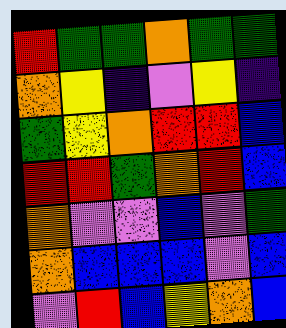[["red", "green", "green", "orange", "green", "green"], ["orange", "yellow", "indigo", "violet", "yellow", "indigo"], ["green", "yellow", "orange", "red", "red", "blue"], ["red", "red", "green", "orange", "red", "blue"], ["orange", "violet", "violet", "blue", "violet", "green"], ["orange", "blue", "blue", "blue", "violet", "blue"], ["violet", "red", "blue", "yellow", "orange", "blue"]]